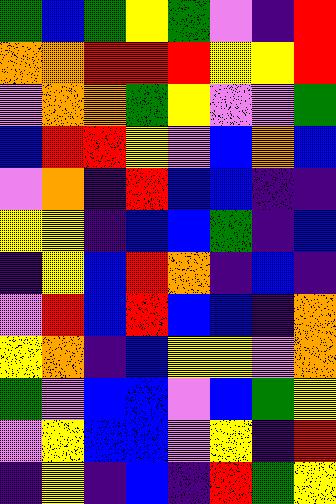[["green", "blue", "green", "yellow", "green", "violet", "indigo", "red"], ["orange", "orange", "red", "red", "red", "yellow", "yellow", "red"], ["violet", "orange", "orange", "green", "yellow", "violet", "violet", "green"], ["blue", "red", "red", "yellow", "violet", "blue", "orange", "blue"], ["violet", "orange", "indigo", "red", "blue", "blue", "indigo", "indigo"], ["yellow", "yellow", "indigo", "blue", "blue", "green", "indigo", "blue"], ["indigo", "yellow", "blue", "red", "orange", "indigo", "blue", "indigo"], ["violet", "red", "blue", "red", "blue", "blue", "indigo", "orange"], ["yellow", "orange", "indigo", "blue", "yellow", "yellow", "violet", "orange"], ["green", "violet", "blue", "blue", "violet", "blue", "green", "yellow"], ["violet", "yellow", "blue", "blue", "violet", "yellow", "indigo", "red"], ["indigo", "yellow", "indigo", "blue", "indigo", "red", "green", "yellow"]]